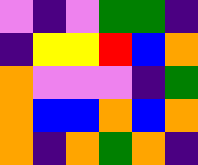[["violet", "indigo", "violet", "green", "green", "indigo"], ["indigo", "yellow", "yellow", "red", "blue", "orange"], ["orange", "violet", "violet", "violet", "indigo", "green"], ["orange", "blue", "blue", "orange", "blue", "orange"], ["orange", "indigo", "orange", "green", "orange", "indigo"]]